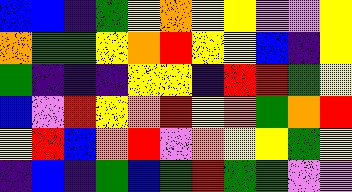[["blue", "blue", "indigo", "green", "yellow", "orange", "yellow", "yellow", "violet", "violet", "yellow"], ["orange", "green", "green", "yellow", "orange", "red", "yellow", "yellow", "blue", "indigo", "yellow"], ["green", "indigo", "indigo", "indigo", "yellow", "yellow", "indigo", "red", "red", "green", "yellow"], ["blue", "violet", "red", "yellow", "orange", "red", "yellow", "orange", "green", "orange", "red"], ["yellow", "red", "blue", "orange", "red", "violet", "orange", "yellow", "yellow", "green", "yellow"], ["indigo", "blue", "indigo", "green", "blue", "green", "red", "green", "green", "violet", "violet"]]